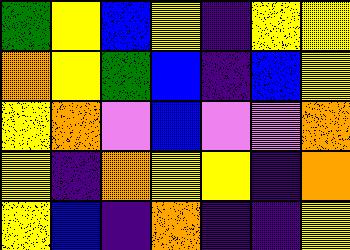[["green", "yellow", "blue", "yellow", "indigo", "yellow", "yellow"], ["orange", "yellow", "green", "blue", "indigo", "blue", "yellow"], ["yellow", "orange", "violet", "blue", "violet", "violet", "orange"], ["yellow", "indigo", "orange", "yellow", "yellow", "indigo", "orange"], ["yellow", "blue", "indigo", "orange", "indigo", "indigo", "yellow"]]